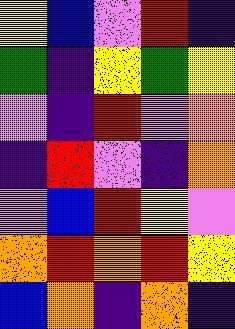[["yellow", "blue", "violet", "red", "indigo"], ["green", "indigo", "yellow", "green", "yellow"], ["violet", "indigo", "red", "violet", "orange"], ["indigo", "red", "violet", "indigo", "orange"], ["violet", "blue", "red", "yellow", "violet"], ["orange", "red", "orange", "red", "yellow"], ["blue", "orange", "indigo", "orange", "indigo"]]